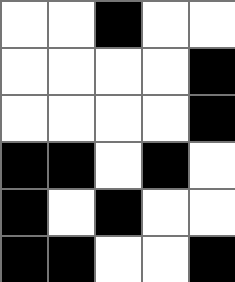[["white", "white", "black", "white", "white"], ["white", "white", "white", "white", "black"], ["white", "white", "white", "white", "black"], ["black", "black", "white", "black", "white"], ["black", "white", "black", "white", "white"], ["black", "black", "white", "white", "black"]]